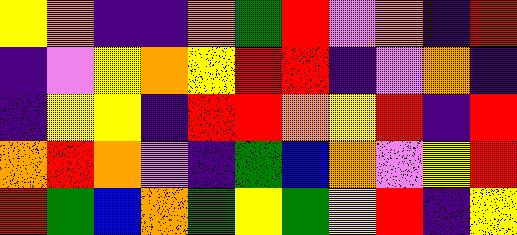[["yellow", "orange", "indigo", "indigo", "orange", "green", "red", "violet", "orange", "indigo", "red"], ["indigo", "violet", "yellow", "orange", "yellow", "red", "red", "indigo", "violet", "orange", "indigo"], ["indigo", "yellow", "yellow", "indigo", "red", "red", "orange", "yellow", "red", "indigo", "red"], ["orange", "red", "orange", "violet", "indigo", "green", "blue", "orange", "violet", "yellow", "red"], ["red", "green", "blue", "orange", "green", "yellow", "green", "yellow", "red", "indigo", "yellow"]]